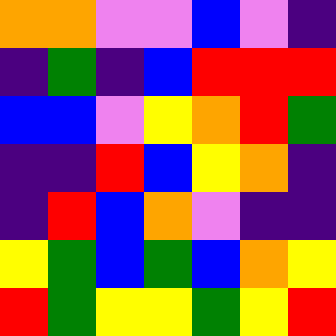[["orange", "orange", "violet", "violet", "blue", "violet", "indigo"], ["indigo", "green", "indigo", "blue", "red", "red", "red"], ["blue", "blue", "violet", "yellow", "orange", "red", "green"], ["indigo", "indigo", "red", "blue", "yellow", "orange", "indigo"], ["indigo", "red", "blue", "orange", "violet", "indigo", "indigo"], ["yellow", "green", "blue", "green", "blue", "orange", "yellow"], ["red", "green", "yellow", "yellow", "green", "yellow", "red"]]